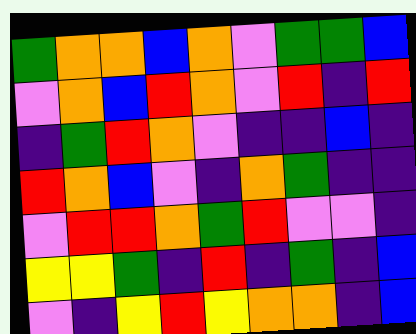[["green", "orange", "orange", "blue", "orange", "violet", "green", "green", "blue"], ["violet", "orange", "blue", "red", "orange", "violet", "red", "indigo", "red"], ["indigo", "green", "red", "orange", "violet", "indigo", "indigo", "blue", "indigo"], ["red", "orange", "blue", "violet", "indigo", "orange", "green", "indigo", "indigo"], ["violet", "red", "red", "orange", "green", "red", "violet", "violet", "indigo"], ["yellow", "yellow", "green", "indigo", "red", "indigo", "green", "indigo", "blue"], ["violet", "indigo", "yellow", "red", "yellow", "orange", "orange", "indigo", "blue"]]